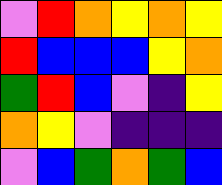[["violet", "red", "orange", "yellow", "orange", "yellow"], ["red", "blue", "blue", "blue", "yellow", "orange"], ["green", "red", "blue", "violet", "indigo", "yellow"], ["orange", "yellow", "violet", "indigo", "indigo", "indigo"], ["violet", "blue", "green", "orange", "green", "blue"]]